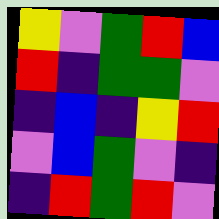[["yellow", "violet", "green", "red", "blue"], ["red", "indigo", "green", "green", "violet"], ["indigo", "blue", "indigo", "yellow", "red"], ["violet", "blue", "green", "violet", "indigo"], ["indigo", "red", "green", "red", "violet"]]